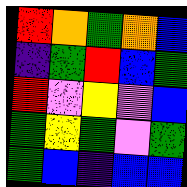[["red", "orange", "green", "orange", "blue"], ["indigo", "green", "red", "blue", "green"], ["red", "violet", "yellow", "violet", "blue"], ["green", "yellow", "green", "violet", "green"], ["green", "blue", "indigo", "blue", "blue"]]